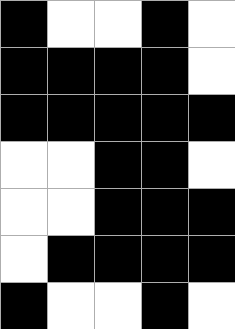[["black", "white", "white", "black", "white"], ["black", "black", "black", "black", "white"], ["black", "black", "black", "black", "black"], ["white", "white", "black", "black", "white"], ["white", "white", "black", "black", "black"], ["white", "black", "black", "black", "black"], ["black", "white", "white", "black", "white"]]